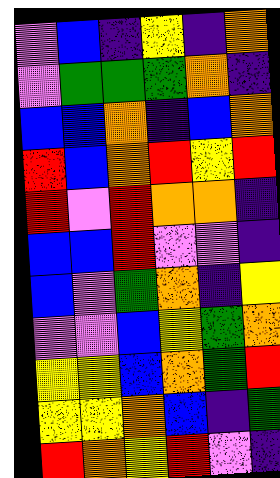[["violet", "blue", "indigo", "yellow", "indigo", "orange"], ["violet", "green", "green", "green", "orange", "indigo"], ["blue", "blue", "orange", "indigo", "blue", "orange"], ["red", "blue", "orange", "red", "yellow", "red"], ["red", "violet", "red", "orange", "orange", "indigo"], ["blue", "blue", "red", "violet", "violet", "indigo"], ["blue", "violet", "green", "orange", "indigo", "yellow"], ["violet", "violet", "blue", "yellow", "green", "orange"], ["yellow", "yellow", "blue", "orange", "green", "red"], ["yellow", "yellow", "orange", "blue", "indigo", "green"], ["red", "orange", "yellow", "red", "violet", "indigo"]]